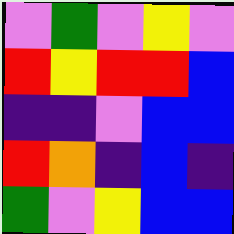[["violet", "green", "violet", "yellow", "violet"], ["red", "yellow", "red", "red", "blue"], ["indigo", "indigo", "violet", "blue", "blue"], ["red", "orange", "indigo", "blue", "indigo"], ["green", "violet", "yellow", "blue", "blue"]]